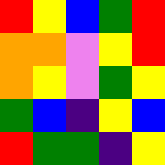[["red", "yellow", "blue", "green", "red"], ["orange", "orange", "violet", "yellow", "red"], ["orange", "yellow", "violet", "green", "yellow"], ["green", "blue", "indigo", "yellow", "blue"], ["red", "green", "green", "indigo", "yellow"]]